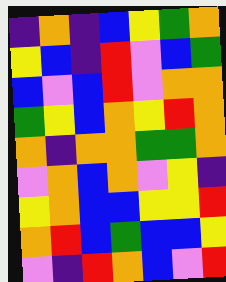[["indigo", "orange", "indigo", "blue", "yellow", "green", "orange"], ["yellow", "blue", "indigo", "red", "violet", "blue", "green"], ["blue", "violet", "blue", "red", "violet", "orange", "orange"], ["green", "yellow", "blue", "orange", "yellow", "red", "orange"], ["orange", "indigo", "orange", "orange", "green", "green", "orange"], ["violet", "orange", "blue", "orange", "violet", "yellow", "indigo"], ["yellow", "orange", "blue", "blue", "yellow", "yellow", "red"], ["orange", "red", "blue", "green", "blue", "blue", "yellow"], ["violet", "indigo", "red", "orange", "blue", "violet", "red"]]